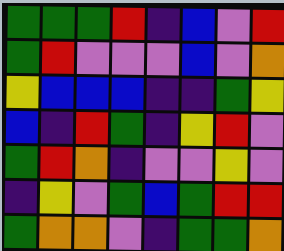[["green", "green", "green", "red", "indigo", "blue", "violet", "red"], ["green", "red", "violet", "violet", "violet", "blue", "violet", "orange"], ["yellow", "blue", "blue", "blue", "indigo", "indigo", "green", "yellow"], ["blue", "indigo", "red", "green", "indigo", "yellow", "red", "violet"], ["green", "red", "orange", "indigo", "violet", "violet", "yellow", "violet"], ["indigo", "yellow", "violet", "green", "blue", "green", "red", "red"], ["green", "orange", "orange", "violet", "indigo", "green", "green", "orange"]]